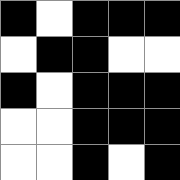[["black", "white", "black", "black", "black"], ["white", "black", "black", "white", "white"], ["black", "white", "black", "black", "black"], ["white", "white", "black", "black", "black"], ["white", "white", "black", "white", "black"]]